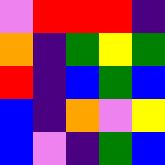[["violet", "red", "red", "red", "indigo"], ["orange", "indigo", "green", "yellow", "green"], ["red", "indigo", "blue", "green", "blue"], ["blue", "indigo", "orange", "violet", "yellow"], ["blue", "violet", "indigo", "green", "blue"]]